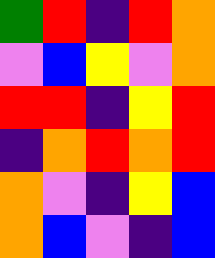[["green", "red", "indigo", "red", "orange"], ["violet", "blue", "yellow", "violet", "orange"], ["red", "red", "indigo", "yellow", "red"], ["indigo", "orange", "red", "orange", "red"], ["orange", "violet", "indigo", "yellow", "blue"], ["orange", "blue", "violet", "indigo", "blue"]]